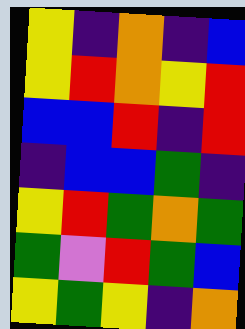[["yellow", "indigo", "orange", "indigo", "blue"], ["yellow", "red", "orange", "yellow", "red"], ["blue", "blue", "red", "indigo", "red"], ["indigo", "blue", "blue", "green", "indigo"], ["yellow", "red", "green", "orange", "green"], ["green", "violet", "red", "green", "blue"], ["yellow", "green", "yellow", "indigo", "orange"]]